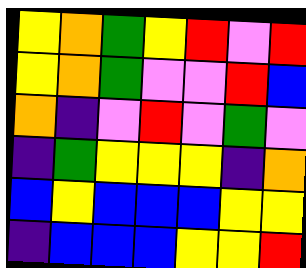[["yellow", "orange", "green", "yellow", "red", "violet", "red"], ["yellow", "orange", "green", "violet", "violet", "red", "blue"], ["orange", "indigo", "violet", "red", "violet", "green", "violet"], ["indigo", "green", "yellow", "yellow", "yellow", "indigo", "orange"], ["blue", "yellow", "blue", "blue", "blue", "yellow", "yellow"], ["indigo", "blue", "blue", "blue", "yellow", "yellow", "red"]]